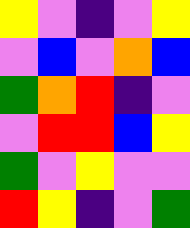[["yellow", "violet", "indigo", "violet", "yellow"], ["violet", "blue", "violet", "orange", "blue"], ["green", "orange", "red", "indigo", "violet"], ["violet", "red", "red", "blue", "yellow"], ["green", "violet", "yellow", "violet", "violet"], ["red", "yellow", "indigo", "violet", "green"]]